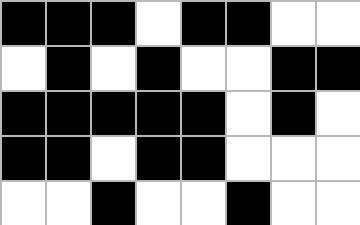[["black", "black", "black", "white", "black", "black", "white", "white"], ["white", "black", "white", "black", "white", "white", "black", "black"], ["black", "black", "black", "black", "black", "white", "black", "white"], ["black", "black", "white", "black", "black", "white", "white", "white"], ["white", "white", "black", "white", "white", "black", "white", "white"]]